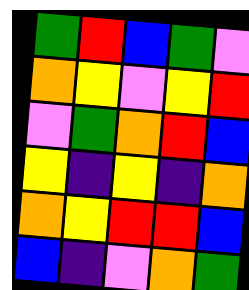[["green", "red", "blue", "green", "violet"], ["orange", "yellow", "violet", "yellow", "red"], ["violet", "green", "orange", "red", "blue"], ["yellow", "indigo", "yellow", "indigo", "orange"], ["orange", "yellow", "red", "red", "blue"], ["blue", "indigo", "violet", "orange", "green"]]